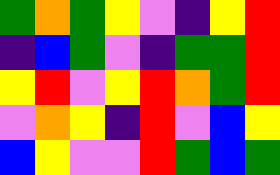[["green", "orange", "green", "yellow", "violet", "indigo", "yellow", "red"], ["indigo", "blue", "green", "violet", "indigo", "green", "green", "red"], ["yellow", "red", "violet", "yellow", "red", "orange", "green", "red"], ["violet", "orange", "yellow", "indigo", "red", "violet", "blue", "yellow"], ["blue", "yellow", "violet", "violet", "red", "green", "blue", "green"]]